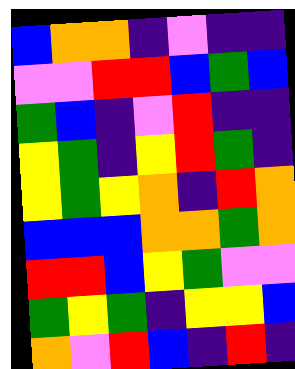[["blue", "orange", "orange", "indigo", "violet", "indigo", "indigo"], ["violet", "violet", "red", "red", "blue", "green", "blue"], ["green", "blue", "indigo", "violet", "red", "indigo", "indigo"], ["yellow", "green", "indigo", "yellow", "red", "green", "indigo"], ["yellow", "green", "yellow", "orange", "indigo", "red", "orange"], ["blue", "blue", "blue", "orange", "orange", "green", "orange"], ["red", "red", "blue", "yellow", "green", "violet", "violet"], ["green", "yellow", "green", "indigo", "yellow", "yellow", "blue"], ["orange", "violet", "red", "blue", "indigo", "red", "indigo"]]